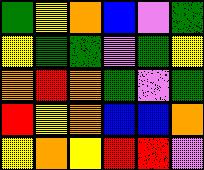[["green", "yellow", "orange", "blue", "violet", "green"], ["yellow", "green", "green", "violet", "green", "yellow"], ["orange", "red", "orange", "green", "violet", "green"], ["red", "yellow", "orange", "blue", "blue", "orange"], ["yellow", "orange", "yellow", "red", "red", "violet"]]